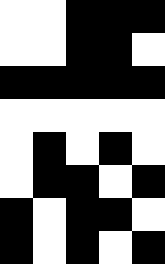[["white", "white", "black", "black", "black"], ["white", "white", "black", "black", "white"], ["black", "black", "black", "black", "black"], ["white", "white", "white", "white", "white"], ["white", "black", "white", "black", "white"], ["white", "black", "black", "white", "black"], ["black", "white", "black", "black", "white"], ["black", "white", "black", "white", "black"]]